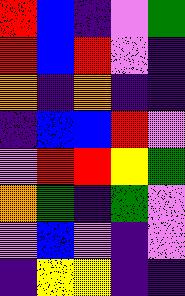[["red", "blue", "indigo", "violet", "green"], ["red", "blue", "red", "violet", "indigo"], ["orange", "indigo", "orange", "indigo", "indigo"], ["indigo", "blue", "blue", "red", "violet"], ["violet", "red", "red", "yellow", "green"], ["orange", "green", "indigo", "green", "violet"], ["violet", "blue", "violet", "indigo", "violet"], ["indigo", "yellow", "yellow", "indigo", "indigo"]]